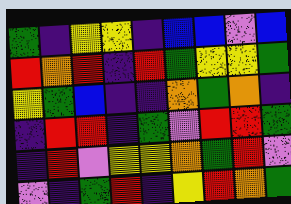[["green", "indigo", "yellow", "yellow", "indigo", "blue", "blue", "violet", "blue"], ["red", "orange", "red", "indigo", "red", "green", "yellow", "yellow", "green"], ["yellow", "green", "blue", "indigo", "indigo", "orange", "green", "orange", "indigo"], ["indigo", "red", "red", "indigo", "green", "violet", "red", "red", "green"], ["indigo", "red", "violet", "yellow", "yellow", "orange", "green", "red", "violet"], ["violet", "indigo", "green", "red", "indigo", "yellow", "red", "orange", "green"]]